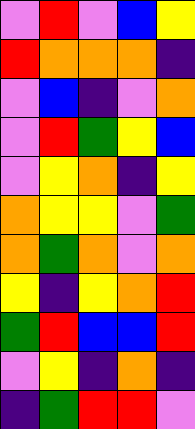[["violet", "red", "violet", "blue", "yellow"], ["red", "orange", "orange", "orange", "indigo"], ["violet", "blue", "indigo", "violet", "orange"], ["violet", "red", "green", "yellow", "blue"], ["violet", "yellow", "orange", "indigo", "yellow"], ["orange", "yellow", "yellow", "violet", "green"], ["orange", "green", "orange", "violet", "orange"], ["yellow", "indigo", "yellow", "orange", "red"], ["green", "red", "blue", "blue", "red"], ["violet", "yellow", "indigo", "orange", "indigo"], ["indigo", "green", "red", "red", "violet"]]